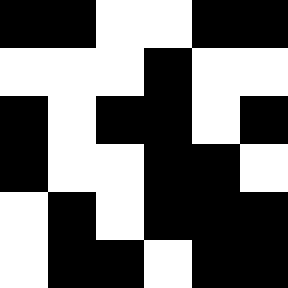[["black", "black", "white", "white", "black", "black"], ["white", "white", "white", "black", "white", "white"], ["black", "white", "black", "black", "white", "black"], ["black", "white", "white", "black", "black", "white"], ["white", "black", "white", "black", "black", "black"], ["white", "black", "black", "white", "black", "black"]]